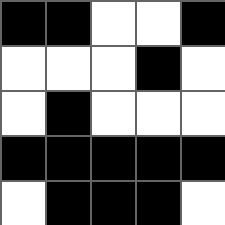[["black", "black", "white", "white", "black"], ["white", "white", "white", "black", "white"], ["white", "black", "white", "white", "white"], ["black", "black", "black", "black", "black"], ["white", "black", "black", "black", "white"]]